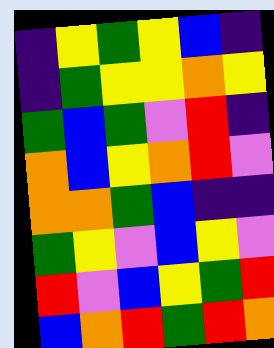[["indigo", "yellow", "green", "yellow", "blue", "indigo"], ["indigo", "green", "yellow", "yellow", "orange", "yellow"], ["green", "blue", "green", "violet", "red", "indigo"], ["orange", "blue", "yellow", "orange", "red", "violet"], ["orange", "orange", "green", "blue", "indigo", "indigo"], ["green", "yellow", "violet", "blue", "yellow", "violet"], ["red", "violet", "blue", "yellow", "green", "red"], ["blue", "orange", "red", "green", "red", "orange"]]